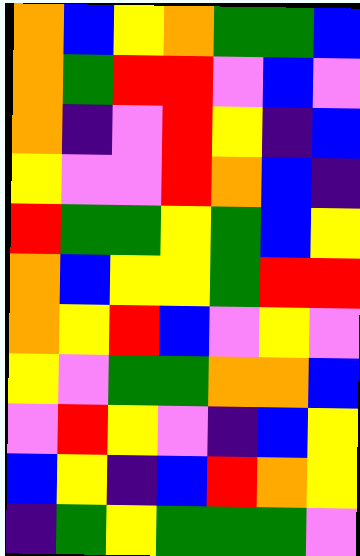[["orange", "blue", "yellow", "orange", "green", "green", "blue"], ["orange", "green", "red", "red", "violet", "blue", "violet"], ["orange", "indigo", "violet", "red", "yellow", "indigo", "blue"], ["yellow", "violet", "violet", "red", "orange", "blue", "indigo"], ["red", "green", "green", "yellow", "green", "blue", "yellow"], ["orange", "blue", "yellow", "yellow", "green", "red", "red"], ["orange", "yellow", "red", "blue", "violet", "yellow", "violet"], ["yellow", "violet", "green", "green", "orange", "orange", "blue"], ["violet", "red", "yellow", "violet", "indigo", "blue", "yellow"], ["blue", "yellow", "indigo", "blue", "red", "orange", "yellow"], ["indigo", "green", "yellow", "green", "green", "green", "violet"]]